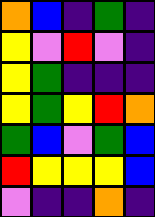[["orange", "blue", "indigo", "green", "indigo"], ["yellow", "violet", "red", "violet", "indigo"], ["yellow", "green", "indigo", "indigo", "indigo"], ["yellow", "green", "yellow", "red", "orange"], ["green", "blue", "violet", "green", "blue"], ["red", "yellow", "yellow", "yellow", "blue"], ["violet", "indigo", "indigo", "orange", "indigo"]]